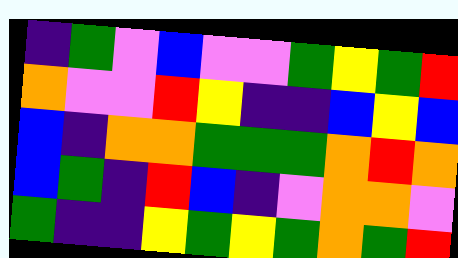[["indigo", "green", "violet", "blue", "violet", "violet", "green", "yellow", "green", "red"], ["orange", "violet", "violet", "red", "yellow", "indigo", "indigo", "blue", "yellow", "blue"], ["blue", "indigo", "orange", "orange", "green", "green", "green", "orange", "red", "orange"], ["blue", "green", "indigo", "red", "blue", "indigo", "violet", "orange", "orange", "violet"], ["green", "indigo", "indigo", "yellow", "green", "yellow", "green", "orange", "green", "red"]]